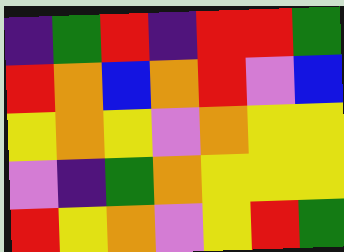[["indigo", "green", "red", "indigo", "red", "red", "green"], ["red", "orange", "blue", "orange", "red", "violet", "blue"], ["yellow", "orange", "yellow", "violet", "orange", "yellow", "yellow"], ["violet", "indigo", "green", "orange", "yellow", "yellow", "yellow"], ["red", "yellow", "orange", "violet", "yellow", "red", "green"]]